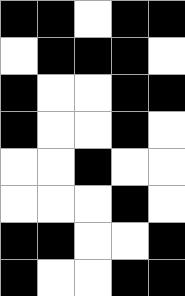[["black", "black", "white", "black", "black"], ["white", "black", "black", "black", "white"], ["black", "white", "white", "black", "black"], ["black", "white", "white", "black", "white"], ["white", "white", "black", "white", "white"], ["white", "white", "white", "black", "white"], ["black", "black", "white", "white", "black"], ["black", "white", "white", "black", "black"]]